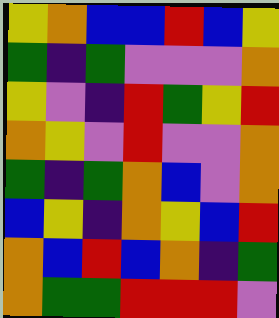[["yellow", "orange", "blue", "blue", "red", "blue", "yellow"], ["green", "indigo", "green", "violet", "violet", "violet", "orange"], ["yellow", "violet", "indigo", "red", "green", "yellow", "red"], ["orange", "yellow", "violet", "red", "violet", "violet", "orange"], ["green", "indigo", "green", "orange", "blue", "violet", "orange"], ["blue", "yellow", "indigo", "orange", "yellow", "blue", "red"], ["orange", "blue", "red", "blue", "orange", "indigo", "green"], ["orange", "green", "green", "red", "red", "red", "violet"]]